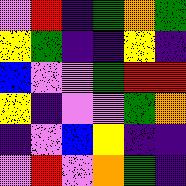[["violet", "red", "indigo", "green", "orange", "green"], ["yellow", "green", "indigo", "indigo", "yellow", "indigo"], ["blue", "violet", "violet", "green", "red", "red"], ["yellow", "indigo", "violet", "violet", "green", "orange"], ["indigo", "violet", "blue", "yellow", "indigo", "indigo"], ["violet", "red", "violet", "orange", "green", "indigo"]]